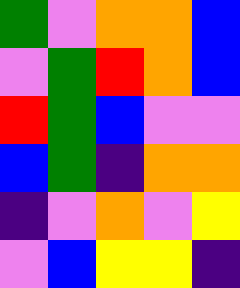[["green", "violet", "orange", "orange", "blue"], ["violet", "green", "red", "orange", "blue"], ["red", "green", "blue", "violet", "violet"], ["blue", "green", "indigo", "orange", "orange"], ["indigo", "violet", "orange", "violet", "yellow"], ["violet", "blue", "yellow", "yellow", "indigo"]]